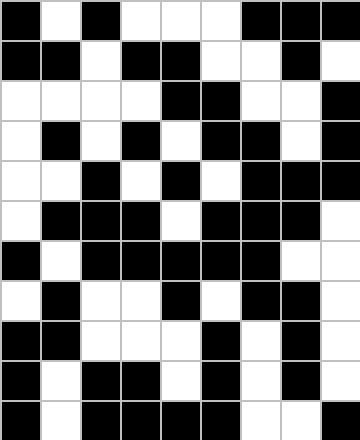[["black", "white", "black", "white", "white", "white", "black", "black", "black"], ["black", "black", "white", "black", "black", "white", "white", "black", "white"], ["white", "white", "white", "white", "black", "black", "white", "white", "black"], ["white", "black", "white", "black", "white", "black", "black", "white", "black"], ["white", "white", "black", "white", "black", "white", "black", "black", "black"], ["white", "black", "black", "black", "white", "black", "black", "black", "white"], ["black", "white", "black", "black", "black", "black", "black", "white", "white"], ["white", "black", "white", "white", "black", "white", "black", "black", "white"], ["black", "black", "white", "white", "white", "black", "white", "black", "white"], ["black", "white", "black", "black", "white", "black", "white", "black", "white"], ["black", "white", "black", "black", "black", "black", "white", "white", "black"]]